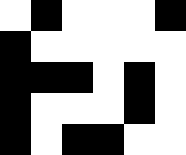[["white", "black", "white", "white", "white", "black"], ["black", "white", "white", "white", "white", "white"], ["black", "black", "black", "white", "black", "white"], ["black", "white", "white", "white", "black", "white"], ["black", "white", "black", "black", "white", "white"]]